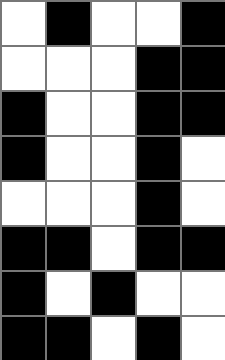[["white", "black", "white", "white", "black"], ["white", "white", "white", "black", "black"], ["black", "white", "white", "black", "black"], ["black", "white", "white", "black", "white"], ["white", "white", "white", "black", "white"], ["black", "black", "white", "black", "black"], ["black", "white", "black", "white", "white"], ["black", "black", "white", "black", "white"]]